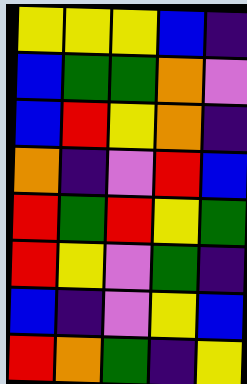[["yellow", "yellow", "yellow", "blue", "indigo"], ["blue", "green", "green", "orange", "violet"], ["blue", "red", "yellow", "orange", "indigo"], ["orange", "indigo", "violet", "red", "blue"], ["red", "green", "red", "yellow", "green"], ["red", "yellow", "violet", "green", "indigo"], ["blue", "indigo", "violet", "yellow", "blue"], ["red", "orange", "green", "indigo", "yellow"]]